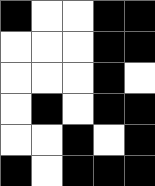[["black", "white", "white", "black", "black"], ["white", "white", "white", "black", "black"], ["white", "white", "white", "black", "white"], ["white", "black", "white", "black", "black"], ["white", "white", "black", "white", "black"], ["black", "white", "black", "black", "black"]]